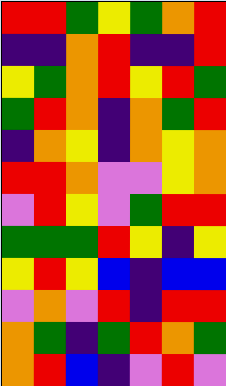[["red", "red", "green", "yellow", "green", "orange", "red"], ["indigo", "indigo", "orange", "red", "indigo", "indigo", "red"], ["yellow", "green", "orange", "red", "yellow", "red", "green"], ["green", "red", "orange", "indigo", "orange", "green", "red"], ["indigo", "orange", "yellow", "indigo", "orange", "yellow", "orange"], ["red", "red", "orange", "violet", "violet", "yellow", "orange"], ["violet", "red", "yellow", "violet", "green", "red", "red"], ["green", "green", "green", "red", "yellow", "indigo", "yellow"], ["yellow", "red", "yellow", "blue", "indigo", "blue", "blue"], ["violet", "orange", "violet", "red", "indigo", "red", "red"], ["orange", "green", "indigo", "green", "red", "orange", "green"], ["orange", "red", "blue", "indigo", "violet", "red", "violet"]]